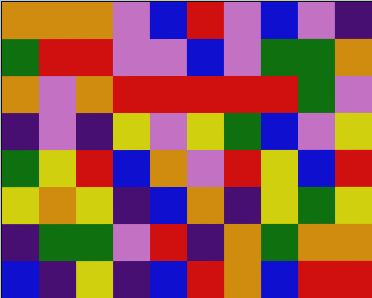[["orange", "orange", "orange", "violet", "blue", "red", "violet", "blue", "violet", "indigo"], ["green", "red", "red", "violet", "violet", "blue", "violet", "green", "green", "orange"], ["orange", "violet", "orange", "red", "red", "red", "red", "red", "green", "violet"], ["indigo", "violet", "indigo", "yellow", "violet", "yellow", "green", "blue", "violet", "yellow"], ["green", "yellow", "red", "blue", "orange", "violet", "red", "yellow", "blue", "red"], ["yellow", "orange", "yellow", "indigo", "blue", "orange", "indigo", "yellow", "green", "yellow"], ["indigo", "green", "green", "violet", "red", "indigo", "orange", "green", "orange", "orange"], ["blue", "indigo", "yellow", "indigo", "blue", "red", "orange", "blue", "red", "red"]]